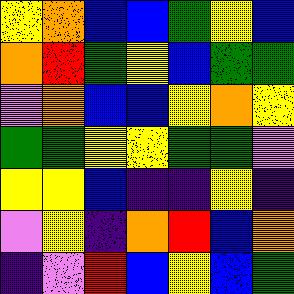[["yellow", "orange", "blue", "blue", "green", "yellow", "blue"], ["orange", "red", "green", "yellow", "blue", "green", "green"], ["violet", "orange", "blue", "blue", "yellow", "orange", "yellow"], ["green", "green", "yellow", "yellow", "green", "green", "violet"], ["yellow", "yellow", "blue", "indigo", "indigo", "yellow", "indigo"], ["violet", "yellow", "indigo", "orange", "red", "blue", "orange"], ["indigo", "violet", "red", "blue", "yellow", "blue", "green"]]